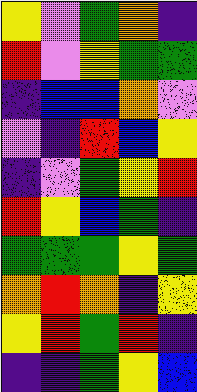[["yellow", "violet", "green", "orange", "indigo"], ["red", "violet", "yellow", "green", "green"], ["indigo", "blue", "blue", "orange", "violet"], ["violet", "indigo", "red", "blue", "yellow"], ["indigo", "violet", "green", "yellow", "red"], ["red", "yellow", "blue", "green", "indigo"], ["green", "green", "green", "yellow", "green"], ["orange", "red", "orange", "indigo", "yellow"], ["yellow", "red", "green", "red", "indigo"], ["indigo", "indigo", "green", "yellow", "blue"]]